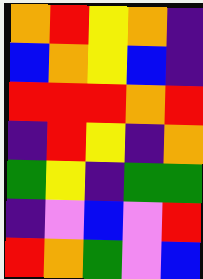[["orange", "red", "yellow", "orange", "indigo"], ["blue", "orange", "yellow", "blue", "indigo"], ["red", "red", "red", "orange", "red"], ["indigo", "red", "yellow", "indigo", "orange"], ["green", "yellow", "indigo", "green", "green"], ["indigo", "violet", "blue", "violet", "red"], ["red", "orange", "green", "violet", "blue"]]